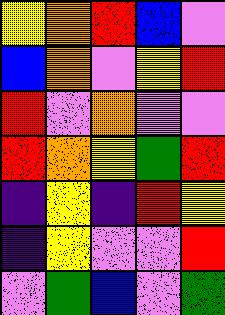[["yellow", "orange", "red", "blue", "violet"], ["blue", "orange", "violet", "yellow", "red"], ["red", "violet", "orange", "violet", "violet"], ["red", "orange", "yellow", "green", "red"], ["indigo", "yellow", "indigo", "red", "yellow"], ["indigo", "yellow", "violet", "violet", "red"], ["violet", "green", "blue", "violet", "green"]]